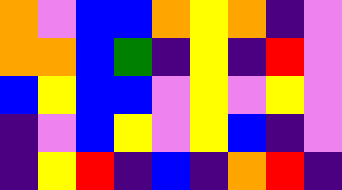[["orange", "violet", "blue", "blue", "orange", "yellow", "orange", "indigo", "violet"], ["orange", "orange", "blue", "green", "indigo", "yellow", "indigo", "red", "violet"], ["blue", "yellow", "blue", "blue", "violet", "yellow", "violet", "yellow", "violet"], ["indigo", "violet", "blue", "yellow", "violet", "yellow", "blue", "indigo", "violet"], ["indigo", "yellow", "red", "indigo", "blue", "indigo", "orange", "red", "indigo"]]